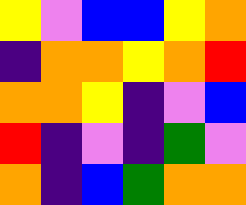[["yellow", "violet", "blue", "blue", "yellow", "orange"], ["indigo", "orange", "orange", "yellow", "orange", "red"], ["orange", "orange", "yellow", "indigo", "violet", "blue"], ["red", "indigo", "violet", "indigo", "green", "violet"], ["orange", "indigo", "blue", "green", "orange", "orange"]]